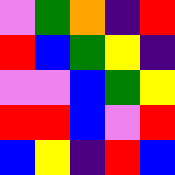[["violet", "green", "orange", "indigo", "red"], ["red", "blue", "green", "yellow", "indigo"], ["violet", "violet", "blue", "green", "yellow"], ["red", "red", "blue", "violet", "red"], ["blue", "yellow", "indigo", "red", "blue"]]